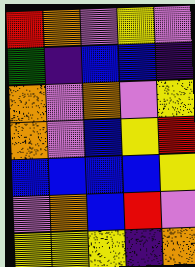[["red", "orange", "violet", "yellow", "violet"], ["green", "indigo", "blue", "blue", "indigo"], ["orange", "violet", "orange", "violet", "yellow"], ["orange", "violet", "blue", "yellow", "red"], ["blue", "blue", "blue", "blue", "yellow"], ["violet", "orange", "blue", "red", "violet"], ["yellow", "yellow", "yellow", "indigo", "orange"]]